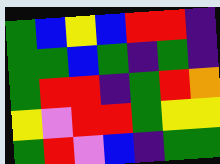[["green", "blue", "yellow", "blue", "red", "red", "indigo"], ["green", "green", "blue", "green", "indigo", "green", "indigo"], ["green", "red", "red", "indigo", "green", "red", "orange"], ["yellow", "violet", "red", "red", "green", "yellow", "yellow"], ["green", "red", "violet", "blue", "indigo", "green", "green"]]